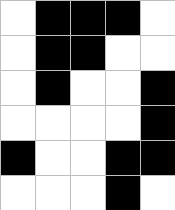[["white", "black", "black", "black", "white"], ["white", "black", "black", "white", "white"], ["white", "black", "white", "white", "black"], ["white", "white", "white", "white", "black"], ["black", "white", "white", "black", "black"], ["white", "white", "white", "black", "white"]]